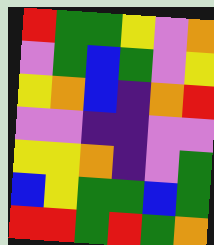[["red", "green", "green", "yellow", "violet", "orange"], ["violet", "green", "blue", "green", "violet", "yellow"], ["yellow", "orange", "blue", "indigo", "orange", "red"], ["violet", "violet", "indigo", "indigo", "violet", "violet"], ["yellow", "yellow", "orange", "indigo", "violet", "green"], ["blue", "yellow", "green", "green", "blue", "green"], ["red", "red", "green", "red", "green", "orange"]]